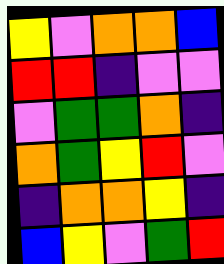[["yellow", "violet", "orange", "orange", "blue"], ["red", "red", "indigo", "violet", "violet"], ["violet", "green", "green", "orange", "indigo"], ["orange", "green", "yellow", "red", "violet"], ["indigo", "orange", "orange", "yellow", "indigo"], ["blue", "yellow", "violet", "green", "red"]]